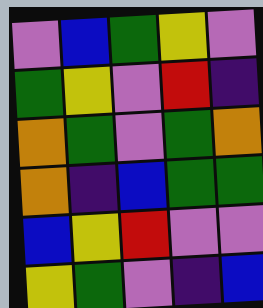[["violet", "blue", "green", "yellow", "violet"], ["green", "yellow", "violet", "red", "indigo"], ["orange", "green", "violet", "green", "orange"], ["orange", "indigo", "blue", "green", "green"], ["blue", "yellow", "red", "violet", "violet"], ["yellow", "green", "violet", "indigo", "blue"]]